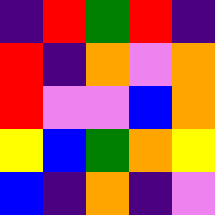[["indigo", "red", "green", "red", "indigo"], ["red", "indigo", "orange", "violet", "orange"], ["red", "violet", "violet", "blue", "orange"], ["yellow", "blue", "green", "orange", "yellow"], ["blue", "indigo", "orange", "indigo", "violet"]]